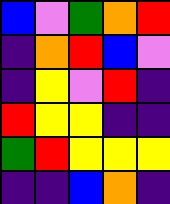[["blue", "violet", "green", "orange", "red"], ["indigo", "orange", "red", "blue", "violet"], ["indigo", "yellow", "violet", "red", "indigo"], ["red", "yellow", "yellow", "indigo", "indigo"], ["green", "red", "yellow", "yellow", "yellow"], ["indigo", "indigo", "blue", "orange", "indigo"]]